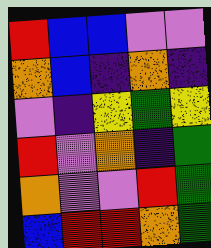[["red", "blue", "blue", "violet", "violet"], ["orange", "blue", "indigo", "orange", "indigo"], ["violet", "indigo", "yellow", "green", "yellow"], ["red", "violet", "orange", "indigo", "green"], ["orange", "violet", "violet", "red", "green"], ["blue", "red", "red", "orange", "green"]]